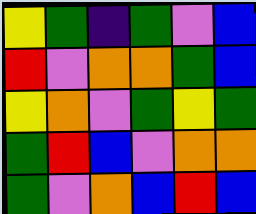[["yellow", "green", "indigo", "green", "violet", "blue"], ["red", "violet", "orange", "orange", "green", "blue"], ["yellow", "orange", "violet", "green", "yellow", "green"], ["green", "red", "blue", "violet", "orange", "orange"], ["green", "violet", "orange", "blue", "red", "blue"]]